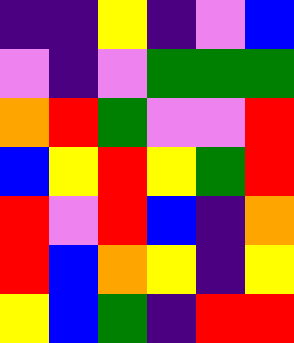[["indigo", "indigo", "yellow", "indigo", "violet", "blue"], ["violet", "indigo", "violet", "green", "green", "green"], ["orange", "red", "green", "violet", "violet", "red"], ["blue", "yellow", "red", "yellow", "green", "red"], ["red", "violet", "red", "blue", "indigo", "orange"], ["red", "blue", "orange", "yellow", "indigo", "yellow"], ["yellow", "blue", "green", "indigo", "red", "red"]]